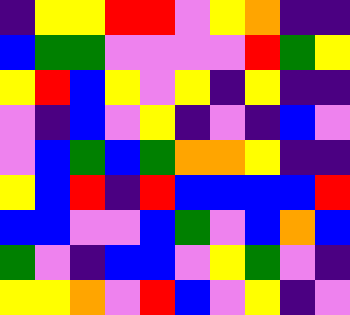[["indigo", "yellow", "yellow", "red", "red", "violet", "yellow", "orange", "indigo", "indigo"], ["blue", "green", "green", "violet", "violet", "violet", "violet", "red", "green", "yellow"], ["yellow", "red", "blue", "yellow", "violet", "yellow", "indigo", "yellow", "indigo", "indigo"], ["violet", "indigo", "blue", "violet", "yellow", "indigo", "violet", "indigo", "blue", "violet"], ["violet", "blue", "green", "blue", "green", "orange", "orange", "yellow", "indigo", "indigo"], ["yellow", "blue", "red", "indigo", "red", "blue", "blue", "blue", "blue", "red"], ["blue", "blue", "violet", "violet", "blue", "green", "violet", "blue", "orange", "blue"], ["green", "violet", "indigo", "blue", "blue", "violet", "yellow", "green", "violet", "indigo"], ["yellow", "yellow", "orange", "violet", "red", "blue", "violet", "yellow", "indigo", "violet"]]